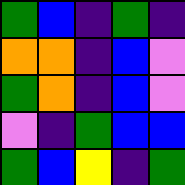[["green", "blue", "indigo", "green", "indigo"], ["orange", "orange", "indigo", "blue", "violet"], ["green", "orange", "indigo", "blue", "violet"], ["violet", "indigo", "green", "blue", "blue"], ["green", "blue", "yellow", "indigo", "green"]]